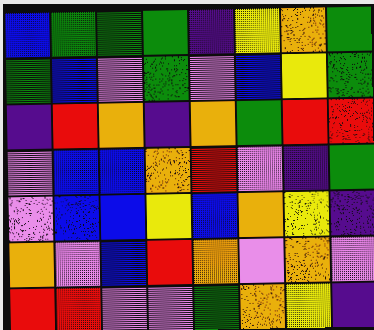[["blue", "green", "green", "green", "indigo", "yellow", "orange", "green"], ["green", "blue", "violet", "green", "violet", "blue", "yellow", "green"], ["indigo", "red", "orange", "indigo", "orange", "green", "red", "red"], ["violet", "blue", "blue", "orange", "red", "violet", "indigo", "green"], ["violet", "blue", "blue", "yellow", "blue", "orange", "yellow", "indigo"], ["orange", "violet", "blue", "red", "orange", "violet", "orange", "violet"], ["red", "red", "violet", "violet", "green", "orange", "yellow", "indigo"]]